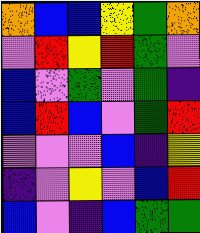[["orange", "blue", "blue", "yellow", "green", "orange"], ["violet", "red", "yellow", "red", "green", "violet"], ["blue", "violet", "green", "violet", "green", "indigo"], ["blue", "red", "blue", "violet", "green", "red"], ["violet", "violet", "violet", "blue", "indigo", "yellow"], ["indigo", "violet", "yellow", "violet", "blue", "red"], ["blue", "violet", "indigo", "blue", "green", "green"]]